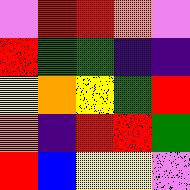[["violet", "red", "red", "orange", "violet"], ["red", "green", "green", "indigo", "indigo"], ["yellow", "orange", "yellow", "green", "red"], ["orange", "indigo", "red", "red", "green"], ["red", "blue", "yellow", "yellow", "violet"]]